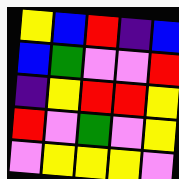[["yellow", "blue", "red", "indigo", "blue"], ["blue", "green", "violet", "violet", "red"], ["indigo", "yellow", "red", "red", "yellow"], ["red", "violet", "green", "violet", "yellow"], ["violet", "yellow", "yellow", "yellow", "violet"]]